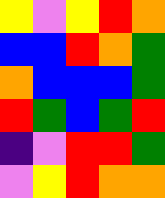[["yellow", "violet", "yellow", "red", "orange"], ["blue", "blue", "red", "orange", "green"], ["orange", "blue", "blue", "blue", "green"], ["red", "green", "blue", "green", "red"], ["indigo", "violet", "red", "red", "green"], ["violet", "yellow", "red", "orange", "orange"]]